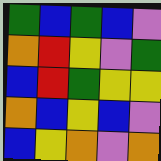[["green", "blue", "green", "blue", "violet"], ["orange", "red", "yellow", "violet", "green"], ["blue", "red", "green", "yellow", "yellow"], ["orange", "blue", "yellow", "blue", "violet"], ["blue", "yellow", "orange", "violet", "orange"]]